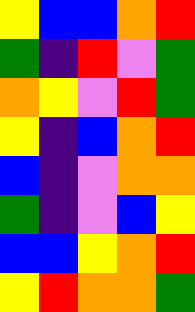[["yellow", "blue", "blue", "orange", "red"], ["green", "indigo", "red", "violet", "green"], ["orange", "yellow", "violet", "red", "green"], ["yellow", "indigo", "blue", "orange", "red"], ["blue", "indigo", "violet", "orange", "orange"], ["green", "indigo", "violet", "blue", "yellow"], ["blue", "blue", "yellow", "orange", "red"], ["yellow", "red", "orange", "orange", "green"]]